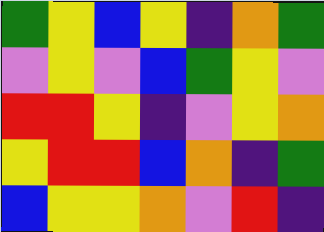[["green", "yellow", "blue", "yellow", "indigo", "orange", "green"], ["violet", "yellow", "violet", "blue", "green", "yellow", "violet"], ["red", "red", "yellow", "indigo", "violet", "yellow", "orange"], ["yellow", "red", "red", "blue", "orange", "indigo", "green"], ["blue", "yellow", "yellow", "orange", "violet", "red", "indigo"]]